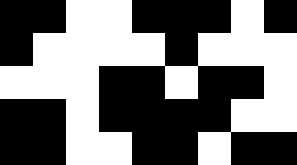[["black", "black", "white", "white", "black", "black", "black", "white", "black"], ["black", "white", "white", "white", "white", "black", "white", "white", "white"], ["white", "white", "white", "black", "black", "white", "black", "black", "white"], ["black", "black", "white", "black", "black", "black", "black", "white", "white"], ["black", "black", "white", "white", "black", "black", "white", "black", "black"]]